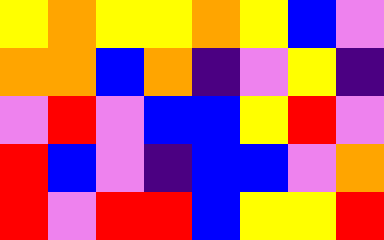[["yellow", "orange", "yellow", "yellow", "orange", "yellow", "blue", "violet"], ["orange", "orange", "blue", "orange", "indigo", "violet", "yellow", "indigo"], ["violet", "red", "violet", "blue", "blue", "yellow", "red", "violet"], ["red", "blue", "violet", "indigo", "blue", "blue", "violet", "orange"], ["red", "violet", "red", "red", "blue", "yellow", "yellow", "red"]]